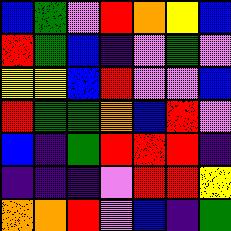[["blue", "green", "violet", "red", "orange", "yellow", "blue"], ["red", "green", "blue", "indigo", "violet", "green", "violet"], ["yellow", "yellow", "blue", "red", "violet", "violet", "blue"], ["red", "green", "green", "orange", "blue", "red", "violet"], ["blue", "indigo", "green", "red", "red", "red", "indigo"], ["indigo", "indigo", "indigo", "violet", "red", "red", "yellow"], ["orange", "orange", "red", "violet", "blue", "indigo", "green"]]